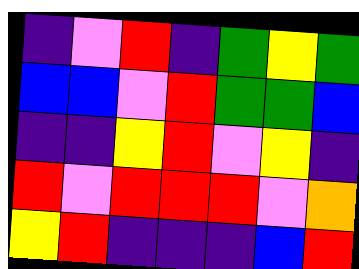[["indigo", "violet", "red", "indigo", "green", "yellow", "green"], ["blue", "blue", "violet", "red", "green", "green", "blue"], ["indigo", "indigo", "yellow", "red", "violet", "yellow", "indigo"], ["red", "violet", "red", "red", "red", "violet", "orange"], ["yellow", "red", "indigo", "indigo", "indigo", "blue", "red"]]